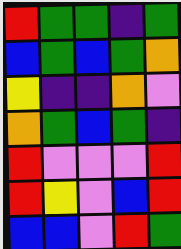[["red", "green", "green", "indigo", "green"], ["blue", "green", "blue", "green", "orange"], ["yellow", "indigo", "indigo", "orange", "violet"], ["orange", "green", "blue", "green", "indigo"], ["red", "violet", "violet", "violet", "red"], ["red", "yellow", "violet", "blue", "red"], ["blue", "blue", "violet", "red", "green"]]